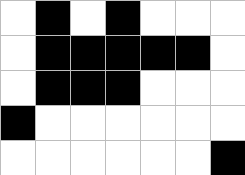[["white", "black", "white", "black", "white", "white", "white"], ["white", "black", "black", "black", "black", "black", "white"], ["white", "black", "black", "black", "white", "white", "white"], ["black", "white", "white", "white", "white", "white", "white"], ["white", "white", "white", "white", "white", "white", "black"]]